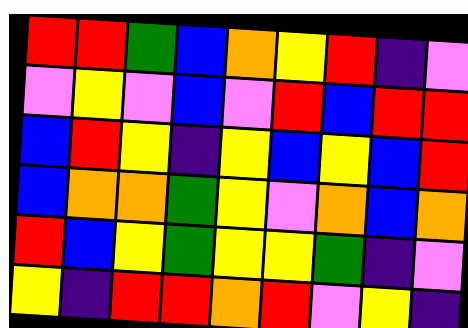[["red", "red", "green", "blue", "orange", "yellow", "red", "indigo", "violet"], ["violet", "yellow", "violet", "blue", "violet", "red", "blue", "red", "red"], ["blue", "red", "yellow", "indigo", "yellow", "blue", "yellow", "blue", "red"], ["blue", "orange", "orange", "green", "yellow", "violet", "orange", "blue", "orange"], ["red", "blue", "yellow", "green", "yellow", "yellow", "green", "indigo", "violet"], ["yellow", "indigo", "red", "red", "orange", "red", "violet", "yellow", "indigo"]]